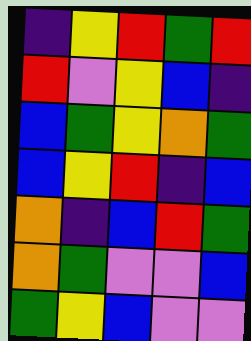[["indigo", "yellow", "red", "green", "red"], ["red", "violet", "yellow", "blue", "indigo"], ["blue", "green", "yellow", "orange", "green"], ["blue", "yellow", "red", "indigo", "blue"], ["orange", "indigo", "blue", "red", "green"], ["orange", "green", "violet", "violet", "blue"], ["green", "yellow", "blue", "violet", "violet"]]